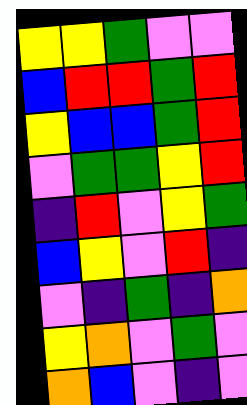[["yellow", "yellow", "green", "violet", "violet"], ["blue", "red", "red", "green", "red"], ["yellow", "blue", "blue", "green", "red"], ["violet", "green", "green", "yellow", "red"], ["indigo", "red", "violet", "yellow", "green"], ["blue", "yellow", "violet", "red", "indigo"], ["violet", "indigo", "green", "indigo", "orange"], ["yellow", "orange", "violet", "green", "violet"], ["orange", "blue", "violet", "indigo", "violet"]]